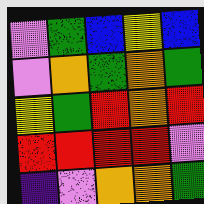[["violet", "green", "blue", "yellow", "blue"], ["violet", "orange", "green", "orange", "green"], ["yellow", "green", "red", "orange", "red"], ["red", "red", "red", "red", "violet"], ["indigo", "violet", "orange", "orange", "green"]]